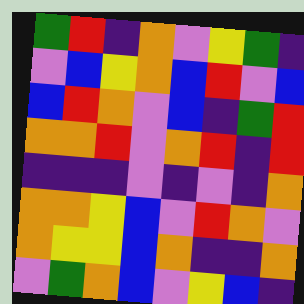[["green", "red", "indigo", "orange", "violet", "yellow", "green", "indigo"], ["violet", "blue", "yellow", "orange", "blue", "red", "violet", "blue"], ["blue", "red", "orange", "violet", "blue", "indigo", "green", "red"], ["orange", "orange", "red", "violet", "orange", "red", "indigo", "red"], ["indigo", "indigo", "indigo", "violet", "indigo", "violet", "indigo", "orange"], ["orange", "orange", "yellow", "blue", "violet", "red", "orange", "violet"], ["orange", "yellow", "yellow", "blue", "orange", "indigo", "indigo", "orange"], ["violet", "green", "orange", "blue", "violet", "yellow", "blue", "indigo"]]